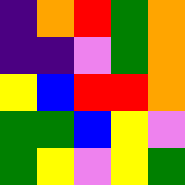[["indigo", "orange", "red", "green", "orange"], ["indigo", "indigo", "violet", "green", "orange"], ["yellow", "blue", "red", "red", "orange"], ["green", "green", "blue", "yellow", "violet"], ["green", "yellow", "violet", "yellow", "green"]]